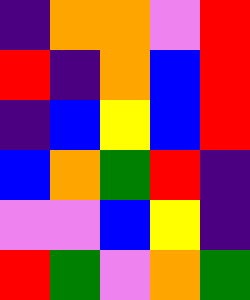[["indigo", "orange", "orange", "violet", "red"], ["red", "indigo", "orange", "blue", "red"], ["indigo", "blue", "yellow", "blue", "red"], ["blue", "orange", "green", "red", "indigo"], ["violet", "violet", "blue", "yellow", "indigo"], ["red", "green", "violet", "orange", "green"]]